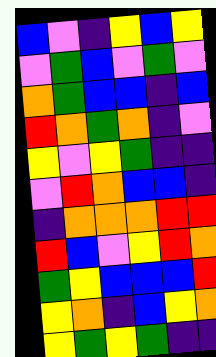[["blue", "violet", "indigo", "yellow", "blue", "yellow"], ["violet", "green", "blue", "violet", "green", "violet"], ["orange", "green", "blue", "blue", "indigo", "blue"], ["red", "orange", "green", "orange", "indigo", "violet"], ["yellow", "violet", "yellow", "green", "indigo", "indigo"], ["violet", "red", "orange", "blue", "blue", "indigo"], ["indigo", "orange", "orange", "orange", "red", "red"], ["red", "blue", "violet", "yellow", "red", "orange"], ["green", "yellow", "blue", "blue", "blue", "red"], ["yellow", "orange", "indigo", "blue", "yellow", "orange"], ["yellow", "green", "yellow", "green", "indigo", "indigo"]]